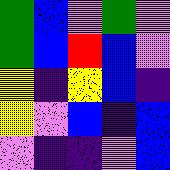[["green", "blue", "violet", "green", "violet"], ["green", "blue", "red", "blue", "violet"], ["yellow", "indigo", "yellow", "blue", "indigo"], ["yellow", "violet", "blue", "indigo", "blue"], ["violet", "indigo", "indigo", "violet", "blue"]]